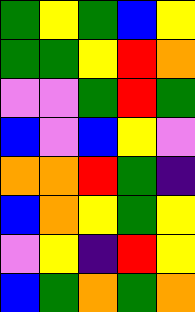[["green", "yellow", "green", "blue", "yellow"], ["green", "green", "yellow", "red", "orange"], ["violet", "violet", "green", "red", "green"], ["blue", "violet", "blue", "yellow", "violet"], ["orange", "orange", "red", "green", "indigo"], ["blue", "orange", "yellow", "green", "yellow"], ["violet", "yellow", "indigo", "red", "yellow"], ["blue", "green", "orange", "green", "orange"]]